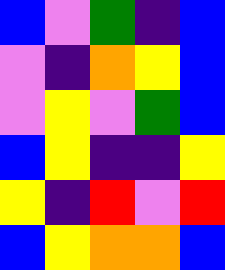[["blue", "violet", "green", "indigo", "blue"], ["violet", "indigo", "orange", "yellow", "blue"], ["violet", "yellow", "violet", "green", "blue"], ["blue", "yellow", "indigo", "indigo", "yellow"], ["yellow", "indigo", "red", "violet", "red"], ["blue", "yellow", "orange", "orange", "blue"]]